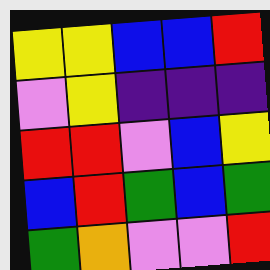[["yellow", "yellow", "blue", "blue", "red"], ["violet", "yellow", "indigo", "indigo", "indigo"], ["red", "red", "violet", "blue", "yellow"], ["blue", "red", "green", "blue", "green"], ["green", "orange", "violet", "violet", "red"]]